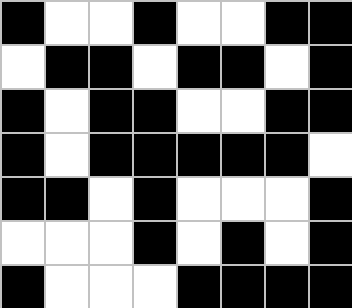[["black", "white", "white", "black", "white", "white", "black", "black"], ["white", "black", "black", "white", "black", "black", "white", "black"], ["black", "white", "black", "black", "white", "white", "black", "black"], ["black", "white", "black", "black", "black", "black", "black", "white"], ["black", "black", "white", "black", "white", "white", "white", "black"], ["white", "white", "white", "black", "white", "black", "white", "black"], ["black", "white", "white", "white", "black", "black", "black", "black"]]